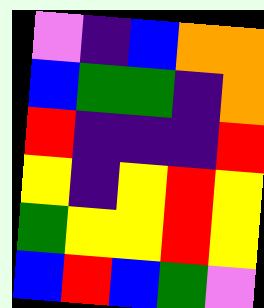[["violet", "indigo", "blue", "orange", "orange"], ["blue", "green", "green", "indigo", "orange"], ["red", "indigo", "indigo", "indigo", "red"], ["yellow", "indigo", "yellow", "red", "yellow"], ["green", "yellow", "yellow", "red", "yellow"], ["blue", "red", "blue", "green", "violet"]]